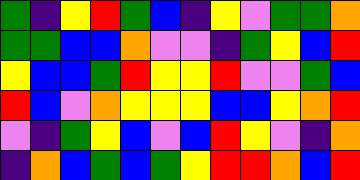[["green", "indigo", "yellow", "red", "green", "blue", "indigo", "yellow", "violet", "green", "green", "orange"], ["green", "green", "blue", "blue", "orange", "violet", "violet", "indigo", "green", "yellow", "blue", "red"], ["yellow", "blue", "blue", "green", "red", "yellow", "yellow", "red", "violet", "violet", "green", "blue"], ["red", "blue", "violet", "orange", "yellow", "yellow", "yellow", "blue", "blue", "yellow", "orange", "red"], ["violet", "indigo", "green", "yellow", "blue", "violet", "blue", "red", "yellow", "violet", "indigo", "orange"], ["indigo", "orange", "blue", "green", "blue", "green", "yellow", "red", "red", "orange", "blue", "red"]]